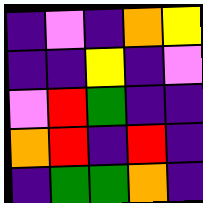[["indigo", "violet", "indigo", "orange", "yellow"], ["indigo", "indigo", "yellow", "indigo", "violet"], ["violet", "red", "green", "indigo", "indigo"], ["orange", "red", "indigo", "red", "indigo"], ["indigo", "green", "green", "orange", "indigo"]]